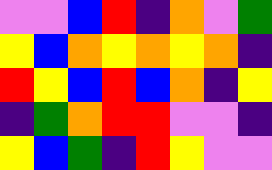[["violet", "violet", "blue", "red", "indigo", "orange", "violet", "green"], ["yellow", "blue", "orange", "yellow", "orange", "yellow", "orange", "indigo"], ["red", "yellow", "blue", "red", "blue", "orange", "indigo", "yellow"], ["indigo", "green", "orange", "red", "red", "violet", "violet", "indigo"], ["yellow", "blue", "green", "indigo", "red", "yellow", "violet", "violet"]]